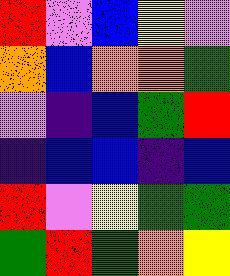[["red", "violet", "blue", "yellow", "violet"], ["orange", "blue", "orange", "orange", "green"], ["violet", "indigo", "blue", "green", "red"], ["indigo", "blue", "blue", "indigo", "blue"], ["red", "violet", "yellow", "green", "green"], ["green", "red", "green", "orange", "yellow"]]